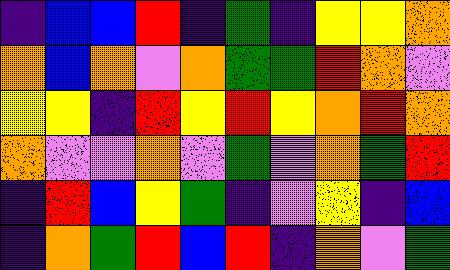[["indigo", "blue", "blue", "red", "indigo", "green", "indigo", "yellow", "yellow", "orange"], ["orange", "blue", "orange", "violet", "orange", "green", "green", "red", "orange", "violet"], ["yellow", "yellow", "indigo", "red", "yellow", "red", "yellow", "orange", "red", "orange"], ["orange", "violet", "violet", "orange", "violet", "green", "violet", "orange", "green", "red"], ["indigo", "red", "blue", "yellow", "green", "indigo", "violet", "yellow", "indigo", "blue"], ["indigo", "orange", "green", "red", "blue", "red", "indigo", "orange", "violet", "green"]]